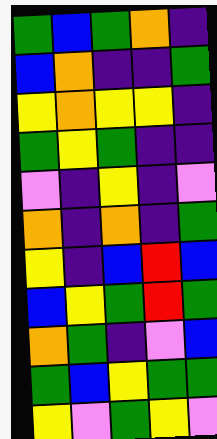[["green", "blue", "green", "orange", "indigo"], ["blue", "orange", "indigo", "indigo", "green"], ["yellow", "orange", "yellow", "yellow", "indigo"], ["green", "yellow", "green", "indigo", "indigo"], ["violet", "indigo", "yellow", "indigo", "violet"], ["orange", "indigo", "orange", "indigo", "green"], ["yellow", "indigo", "blue", "red", "blue"], ["blue", "yellow", "green", "red", "green"], ["orange", "green", "indigo", "violet", "blue"], ["green", "blue", "yellow", "green", "green"], ["yellow", "violet", "green", "yellow", "violet"]]